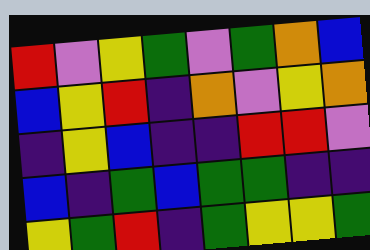[["red", "violet", "yellow", "green", "violet", "green", "orange", "blue"], ["blue", "yellow", "red", "indigo", "orange", "violet", "yellow", "orange"], ["indigo", "yellow", "blue", "indigo", "indigo", "red", "red", "violet"], ["blue", "indigo", "green", "blue", "green", "green", "indigo", "indigo"], ["yellow", "green", "red", "indigo", "green", "yellow", "yellow", "green"]]